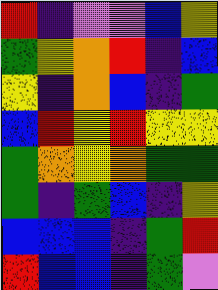[["red", "indigo", "violet", "violet", "blue", "yellow"], ["green", "yellow", "orange", "red", "indigo", "blue"], ["yellow", "indigo", "orange", "blue", "indigo", "green"], ["blue", "red", "yellow", "red", "yellow", "yellow"], ["green", "orange", "yellow", "orange", "green", "green"], ["green", "indigo", "green", "blue", "indigo", "yellow"], ["blue", "blue", "blue", "indigo", "green", "red"], ["red", "blue", "blue", "indigo", "green", "violet"]]